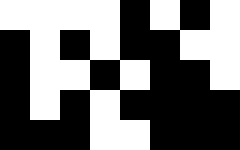[["white", "white", "white", "white", "black", "white", "black", "white"], ["black", "white", "black", "white", "black", "black", "white", "white"], ["black", "white", "white", "black", "white", "black", "black", "white"], ["black", "white", "black", "white", "black", "black", "black", "black"], ["black", "black", "black", "white", "white", "black", "black", "black"]]